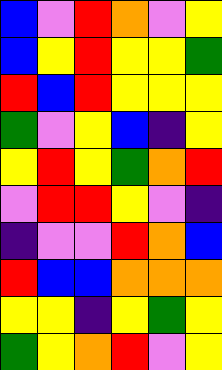[["blue", "violet", "red", "orange", "violet", "yellow"], ["blue", "yellow", "red", "yellow", "yellow", "green"], ["red", "blue", "red", "yellow", "yellow", "yellow"], ["green", "violet", "yellow", "blue", "indigo", "yellow"], ["yellow", "red", "yellow", "green", "orange", "red"], ["violet", "red", "red", "yellow", "violet", "indigo"], ["indigo", "violet", "violet", "red", "orange", "blue"], ["red", "blue", "blue", "orange", "orange", "orange"], ["yellow", "yellow", "indigo", "yellow", "green", "yellow"], ["green", "yellow", "orange", "red", "violet", "yellow"]]